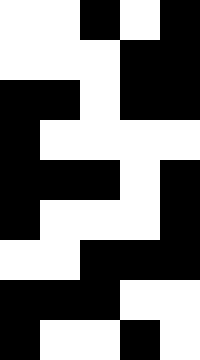[["white", "white", "black", "white", "black"], ["white", "white", "white", "black", "black"], ["black", "black", "white", "black", "black"], ["black", "white", "white", "white", "white"], ["black", "black", "black", "white", "black"], ["black", "white", "white", "white", "black"], ["white", "white", "black", "black", "black"], ["black", "black", "black", "white", "white"], ["black", "white", "white", "black", "white"]]